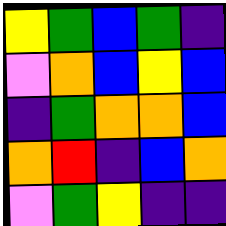[["yellow", "green", "blue", "green", "indigo"], ["violet", "orange", "blue", "yellow", "blue"], ["indigo", "green", "orange", "orange", "blue"], ["orange", "red", "indigo", "blue", "orange"], ["violet", "green", "yellow", "indigo", "indigo"]]